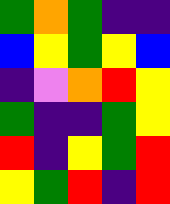[["green", "orange", "green", "indigo", "indigo"], ["blue", "yellow", "green", "yellow", "blue"], ["indigo", "violet", "orange", "red", "yellow"], ["green", "indigo", "indigo", "green", "yellow"], ["red", "indigo", "yellow", "green", "red"], ["yellow", "green", "red", "indigo", "red"]]